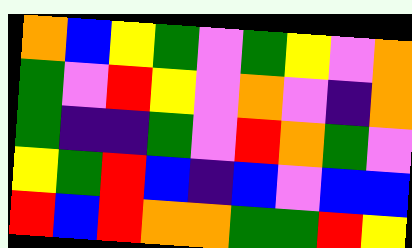[["orange", "blue", "yellow", "green", "violet", "green", "yellow", "violet", "orange"], ["green", "violet", "red", "yellow", "violet", "orange", "violet", "indigo", "orange"], ["green", "indigo", "indigo", "green", "violet", "red", "orange", "green", "violet"], ["yellow", "green", "red", "blue", "indigo", "blue", "violet", "blue", "blue"], ["red", "blue", "red", "orange", "orange", "green", "green", "red", "yellow"]]